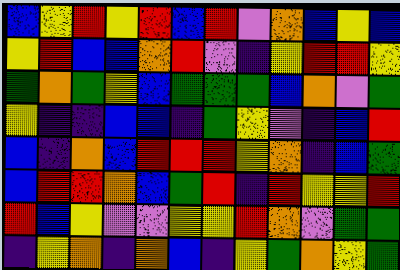[["blue", "yellow", "red", "yellow", "red", "blue", "red", "violet", "orange", "blue", "yellow", "blue"], ["yellow", "red", "blue", "blue", "orange", "red", "violet", "indigo", "yellow", "red", "red", "yellow"], ["green", "orange", "green", "yellow", "blue", "green", "green", "green", "blue", "orange", "violet", "green"], ["yellow", "indigo", "indigo", "blue", "blue", "indigo", "green", "yellow", "violet", "indigo", "blue", "red"], ["blue", "indigo", "orange", "blue", "red", "red", "red", "yellow", "orange", "indigo", "blue", "green"], ["blue", "red", "red", "orange", "blue", "green", "red", "indigo", "red", "yellow", "yellow", "red"], ["red", "blue", "yellow", "violet", "violet", "yellow", "yellow", "red", "orange", "violet", "green", "green"], ["indigo", "yellow", "orange", "indigo", "orange", "blue", "indigo", "yellow", "green", "orange", "yellow", "green"]]